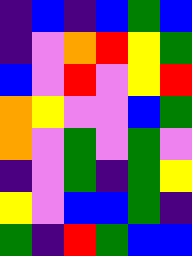[["indigo", "blue", "indigo", "blue", "green", "blue"], ["indigo", "violet", "orange", "red", "yellow", "green"], ["blue", "violet", "red", "violet", "yellow", "red"], ["orange", "yellow", "violet", "violet", "blue", "green"], ["orange", "violet", "green", "violet", "green", "violet"], ["indigo", "violet", "green", "indigo", "green", "yellow"], ["yellow", "violet", "blue", "blue", "green", "indigo"], ["green", "indigo", "red", "green", "blue", "blue"]]